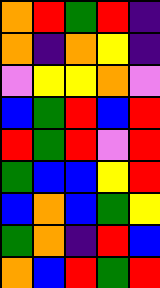[["orange", "red", "green", "red", "indigo"], ["orange", "indigo", "orange", "yellow", "indigo"], ["violet", "yellow", "yellow", "orange", "violet"], ["blue", "green", "red", "blue", "red"], ["red", "green", "red", "violet", "red"], ["green", "blue", "blue", "yellow", "red"], ["blue", "orange", "blue", "green", "yellow"], ["green", "orange", "indigo", "red", "blue"], ["orange", "blue", "red", "green", "red"]]